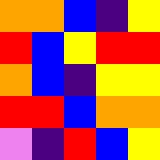[["orange", "orange", "blue", "indigo", "yellow"], ["red", "blue", "yellow", "red", "red"], ["orange", "blue", "indigo", "yellow", "yellow"], ["red", "red", "blue", "orange", "orange"], ["violet", "indigo", "red", "blue", "yellow"]]